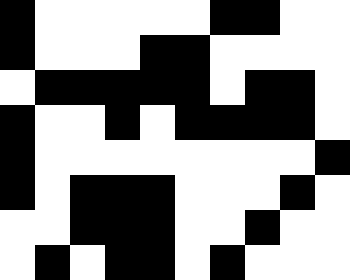[["black", "white", "white", "white", "white", "white", "black", "black", "white", "white"], ["black", "white", "white", "white", "black", "black", "white", "white", "white", "white"], ["white", "black", "black", "black", "black", "black", "white", "black", "black", "white"], ["black", "white", "white", "black", "white", "black", "black", "black", "black", "white"], ["black", "white", "white", "white", "white", "white", "white", "white", "white", "black"], ["black", "white", "black", "black", "black", "white", "white", "white", "black", "white"], ["white", "white", "black", "black", "black", "white", "white", "black", "white", "white"], ["white", "black", "white", "black", "black", "white", "black", "white", "white", "white"]]